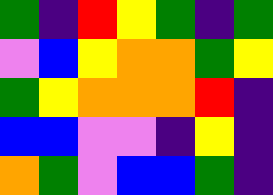[["green", "indigo", "red", "yellow", "green", "indigo", "green"], ["violet", "blue", "yellow", "orange", "orange", "green", "yellow"], ["green", "yellow", "orange", "orange", "orange", "red", "indigo"], ["blue", "blue", "violet", "violet", "indigo", "yellow", "indigo"], ["orange", "green", "violet", "blue", "blue", "green", "indigo"]]